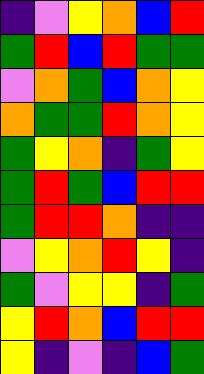[["indigo", "violet", "yellow", "orange", "blue", "red"], ["green", "red", "blue", "red", "green", "green"], ["violet", "orange", "green", "blue", "orange", "yellow"], ["orange", "green", "green", "red", "orange", "yellow"], ["green", "yellow", "orange", "indigo", "green", "yellow"], ["green", "red", "green", "blue", "red", "red"], ["green", "red", "red", "orange", "indigo", "indigo"], ["violet", "yellow", "orange", "red", "yellow", "indigo"], ["green", "violet", "yellow", "yellow", "indigo", "green"], ["yellow", "red", "orange", "blue", "red", "red"], ["yellow", "indigo", "violet", "indigo", "blue", "green"]]